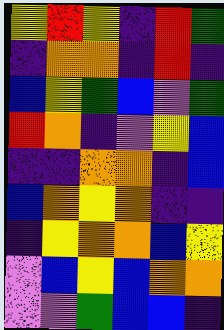[["yellow", "red", "yellow", "indigo", "red", "green"], ["indigo", "orange", "orange", "indigo", "red", "indigo"], ["blue", "yellow", "green", "blue", "violet", "green"], ["red", "orange", "indigo", "violet", "yellow", "blue"], ["indigo", "indigo", "orange", "orange", "indigo", "blue"], ["blue", "orange", "yellow", "orange", "indigo", "indigo"], ["indigo", "yellow", "orange", "orange", "blue", "yellow"], ["violet", "blue", "yellow", "blue", "orange", "orange"], ["violet", "violet", "green", "blue", "blue", "indigo"]]